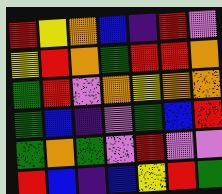[["red", "yellow", "orange", "blue", "indigo", "red", "violet"], ["yellow", "red", "orange", "green", "red", "red", "orange"], ["green", "red", "violet", "orange", "yellow", "orange", "orange"], ["green", "blue", "indigo", "violet", "green", "blue", "red"], ["green", "orange", "green", "violet", "red", "violet", "violet"], ["red", "blue", "indigo", "blue", "yellow", "red", "green"]]